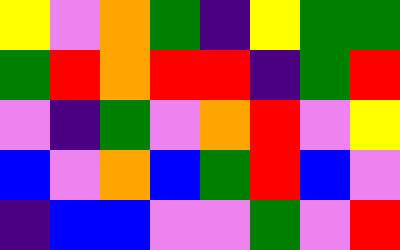[["yellow", "violet", "orange", "green", "indigo", "yellow", "green", "green"], ["green", "red", "orange", "red", "red", "indigo", "green", "red"], ["violet", "indigo", "green", "violet", "orange", "red", "violet", "yellow"], ["blue", "violet", "orange", "blue", "green", "red", "blue", "violet"], ["indigo", "blue", "blue", "violet", "violet", "green", "violet", "red"]]